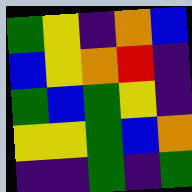[["green", "yellow", "indigo", "orange", "blue"], ["blue", "yellow", "orange", "red", "indigo"], ["green", "blue", "green", "yellow", "indigo"], ["yellow", "yellow", "green", "blue", "orange"], ["indigo", "indigo", "green", "indigo", "green"]]